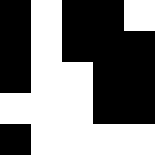[["black", "white", "black", "black", "white"], ["black", "white", "black", "black", "black"], ["black", "white", "white", "black", "black"], ["white", "white", "white", "black", "black"], ["black", "white", "white", "white", "white"]]